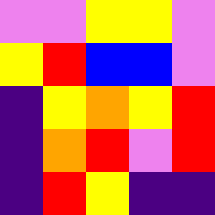[["violet", "violet", "yellow", "yellow", "violet"], ["yellow", "red", "blue", "blue", "violet"], ["indigo", "yellow", "orange", "yellow", "red"], ["indigo", "orange", "red", "violet", "red"], ["indigo", "red", "yellow", "indigo", "indigo"]]